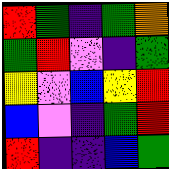[["red", "green", "indigo", "green", "orange"], ["green", "red", "violet", "indigo", "green"], ["yellow", "violet", "blue", "yellow", "red"], ["blue", "violet", "indigo", "green", "red"], ["red", "indigo", "indigo", "blue", "green"]]